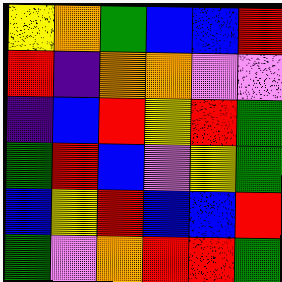[["yellow", "orange", "green", "blue", "blue", "red"], ["red", "indigo", "orange", "orange", "violet", "violet"], ["indigo", "blue", "red", "yellow", "red", "green"], ["green", "red", "blue", "violet", "yellow", "green"], ["blue", "yellow", "red", "blue", "blue", "red"], ["green", "violet", "orange", "red", "red", "green"]]